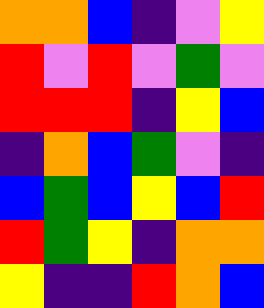[["orange", "orange", "blue", "indigo", "violet", "yellow"], ["red", "violet", "red", "violet", "green", "violet"], ["red", "red", "red", "indigo", "yellow", "blue"], ["indigo", "orange", "blue", "green", "violet", "indigo"], ["blue", "green", "blue", "yellow", "blue", "red"], ["red", "green", "yellow", "indigo", "orange", "orange"], ["yellow", "indigo", "indigo", "red", "orange", "blue"]]